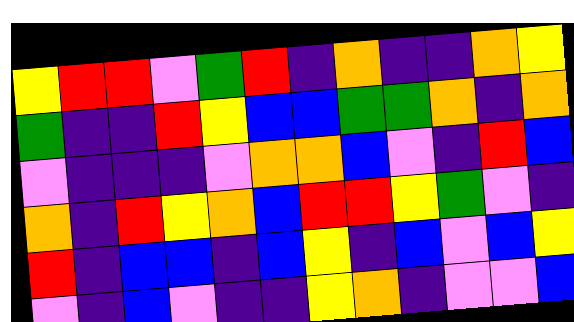[["yellow", "red", "red", "violet", "green", "red", "indigo", "orange", "indigo", "indigo", "orange", "yellow"], ["green", "indigo", "indigo", "red", "yellow", "blue", "blue", "green", "green", "orange", "indigo", "orange"], ["violet", "indigo", "indigo", "indigo", "violet", "orange", "orange", "blue", "violet", "indigo", "red", "blue"], ["orange", "indigo", "red", "yellow", "orange", "blue", "red", "red", "yellow", "green", "violet", "indigo"], ["red", "indigo", "blue", "blue", "indigo", "blue", "yellow", "indigo", "blue", "violet", "blue", "yellow"], ["violet", "indigo", "blue", "violet", "indigo", "indigo", "yellow", "orange", "indigo", "violet", "violet", "blue"]]